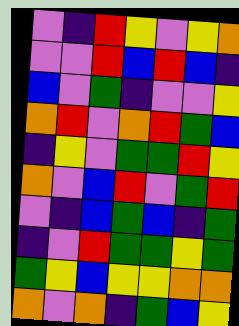[["violet", "indigo", "red", "yellow", "violet", "yellow", "orange"], ["violet", "violet", "red", "blue", "red", "blue", "indigo"], ["blue", "violet", "green", "indigo", "violet", "violet", "yellow"], ["orange", "red", "violet", "orange", "red", "green", "blue"], ["indigo", "yellow", "violet", "green", "green", "red", "yellow"], ["orange", "violet", "blue", "red", "violet", "green", "red"], ["violet", "indigo", "blue", "green", "blue", "indigo", "green"], ["indigo", "violet", "red", "green", "green", "yellow", "green"], ["green", "yellow", "blue", "yellow", "yellow", "orange", "orange"], ["orange", "violet", "orange", "indigo", "green", "blue", "yellow"]]